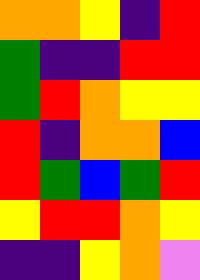[["orange", "orange", "yellow", "indigo", "red"], ["green", "indigo", "indigo", "red", "red"], ["green", "red", "orange", "yellow", "yellow"], ["red", "indigo", "orange", "orange", "blue"], ["red", "green", "blue", "green", "red"], ["yellow", "red", "red", "orange", "yellow"], ["indigo", "indigo", "yellow", "orange", "violet"]]